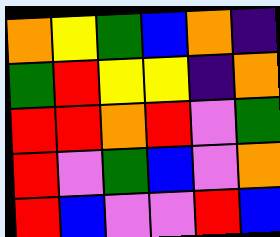[["orange", "yellow", "green", "blue", "orange", "indigo"], ["green", "red", "yellow", "yellow", "indigo", "orange"], ["red", "red", "orange", "red", "violet", "green"], ["red", "violet", "green", "blue", "violet", "orange"], ["red", "blue", "violet", "violet", "red", "blue"]]